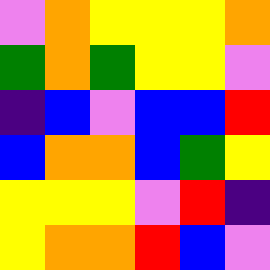[["violet", "orange", "yellow", "yellow", "yellow", "orange"], ["green", "orange", "green", "yellow", "yellow", "violet"], ["indigo", "blue", "violet", "blue", "blue", "red"], ["blue", "orange", "orange", "blue", "green", "yellow"], ["yellow", "yellow", "yellow", "violet", "red", "indigo"], ["yellow", "orange", "orange", "red", "blue", "violet"]]